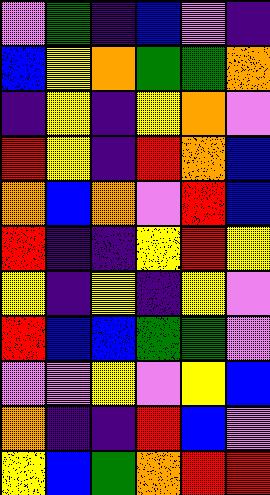[["violet", "green", "indigo", "blue", "violet", "indigo"], ["blue", "yellow", "orange", "green", "green", "orange"], ["indigo", "yellow", "indigo", "yellow", "orange", "violet"], ["red", "yellow", "indigo", "red", "orange", "blue"], ["orange", "blue", "orange", "violet", "red", "blue"], ["red", "indigo", "indigo", "yellow", "red", "yellow"], ["yellow", "indigo", "yellow", "indigo", "yellow", "violet"], ["red", "blue", "blue", "green", "green", "violet"], ["violet", "violet", "yellow", "violet", "yellow", "blue"], ["orange", "indigo", "indigo", "red", "blue", "violet"], ["yellow", "blue", "green", "orange", "red", "red"]]